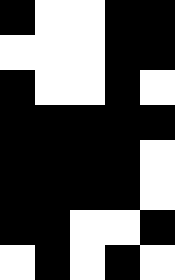[["black", "white", "white", "black", "black"], ["white", "white", "white", "black", "black"], ["black", "white", "white", "black", "white"], ["black", "black", "black", "black", "black"], ["black", "black", "black", "black", "white"], ["black", "black", "black", "black", "white"], ["black", "black", "white", "white", "black"], ["white", "black", "white", "black", "white"]]